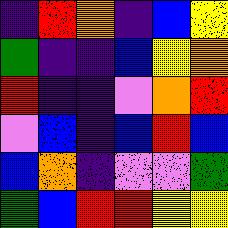[["indigo", "red", "orange", "indigo", "blue", "yellow"], ["green", "indigo", "indigo", "blue", "yellow", "orange"], ["red", "indigo", "indigo", "violet", "orange", "red"], ["violet", "blue", "indigo", "blue", "red", "blue"], ["blue", "orange", "indigo", "violet", "violet", "green"], ["green", "blue", "red", "red", "yellow", "yellow"]]